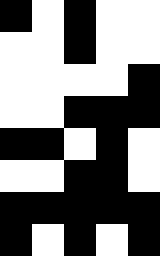[["black", "white", "black", "white", "white"], ["white", "white", "black", "white", "white"], ["white", "white", "white", "white", "black"], ["white", "white", "black", "black", "black"], ["black", "black", "white", "black", "white"], ["white", "white", "black", "black", "white"], ["black", "black", "black", "black", "black"], ["black", "white", "black", "white", "black"]]